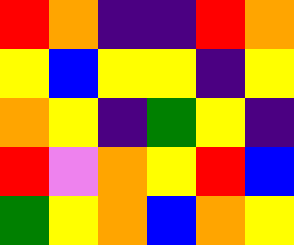[["red", "orange", "indigo", "indigo", "red", "orange"], ["yellow", "blue", "yellow", "yellow", "indigo", "yellow"], ["orange", "yellow", "indigo", "green", "yellow", "indigo"], ["red", "violet", "orange", "yellow", "red", "blue"], ["green", "yellow", "orange", "blue", "orange", "yellow"]]